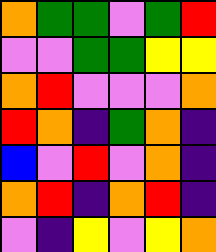[["orange", "green", "green", "violet", "green", "red"], ["violet", "violet", "green", "green", "yellow", "yellow"], ["orange", "red", "violet", "violet", "violet", "orange"], ["red", "orange", "indigo", "green", "orange", "indigo"], ["blue", "violet", "red", "violet", "orange", "indigo"], ["orange", "red", "indigo", "orange", "red", "indigo"], ["violet", "indigo", "yellow", "violet", "yellow", "orange"]]